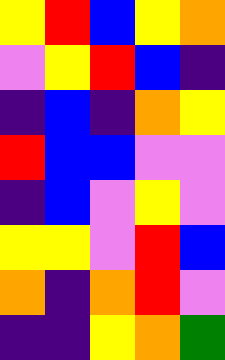[["yellow", "red", "blue", "yellow", "orange"], ["violet", "yellow", "red", "blue", "indigo"], ["indigo", "blue", "indigo", "orange", "yellow"], ["red", "blue", "blue", "violet", "violet"], ["indigo", "blue", "violet", "yellow", "violet"], ["yellow", "yellow", "violet", "red", "blue"], ["orange", "indigo", "orange", "red", "violet"], ["indigo", "indigo", "yellow", "orange", "green"]]